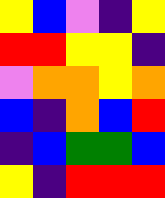[["yellow", "blue", "violet", "indigo", "yellow"], ["red", "red", "yellow", "yellow", "indigo"], ["violet", "orange", "orange", "yellow", "orange"], ["blue", "indigo", "orange", "blue", "red"], ["indigo", "blue", "green", "green", "blue"], ["yellow", "indigo", "red", "red", "red"]]